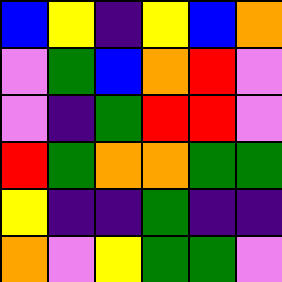[["blue", "yellow", "indigo", "yellow", "blue", "orange"], ["violet", "green", "blue", "orange", "red", "violet"], ["violet", "indigo", "green", "red", "red", "violet"], ["red", "green", "orange", "orange", "green", "green"], ["yellow", "indigo", "indigo", "green", "indigo", "indigo"], ["orange", "violet", "yellow", "green", "green", "violet"]]